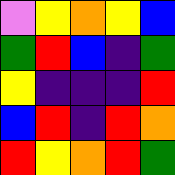[["violet", "yellow", "orange", "yellow", "blue"], ["green", "red", "blue", "indigo", "green"], ["yellow", "indigo", "indigo", "indigo", "red"], ["blue", "red", "indigo", "red", "orange"], ["red", "yellow", "orange", "red", "green"]]